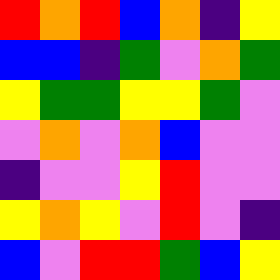[["red", "orange", "red", "blue", "orange", "indigo", "yellow"], ["blue", "blue", "indigo", "green", "violet", "orange", "green"], ["yellow", "green", "green", "yellow", "yellow", "green", "violet"], ["violet", "orange", "violet", "orange", "blue", "violet", "violet"], ["indigo", "violet", "violet", "yellow", "red", "violet", "violet"], ["yellow", "orange", "yellow", "violet", "red", "violet", "indigo"], ["blue", "violet", "red", "red", "green", "blue", "yellow"]]